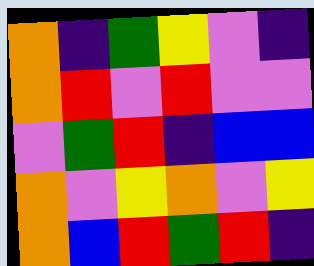[["orange", "indigo", "green", "yellow", "violet", "indigo"], ["orange", "red", "violet", "red", "violet", "violet"], ["violet", "green", "red", "indigo", "blue", "blue"], ["orange", "violet", "yellow", "orange", "violet", "yellow"], ["orange", "blue", "red", "green", "red", "indigo"]]